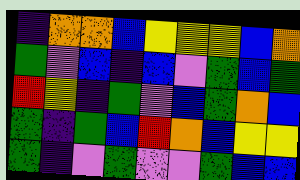[["indigo", "orange", "orange", "blue", "yellow", "yellow", "yellow", "blue", "orange"], ["green", "violet", "blue", "indigo", "blue", "violet", "green", "blue", "green"], ["red", "yellow", "indigo", "green", "violet", "blue", "green", "orange", "blue"], ["green", "indigo", "green", "blue", "red", "orange", "blue", "yellow", "yellow"], ["green", "indigo", "violet", "green", "violet", "violet", "green", "blue", "blue"]]